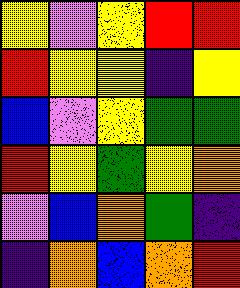[["yellow", "violet", "yellow", "red", "red"], ["red", "yellow", "yellow", "indigo", "yellow"], ["blue", "violet", "yellow", "green", "green"], ["red", "yellow", "green", "yellow", "orange"], ["violet", "blue", "orange", "green", "indigo"], ["indigo", "orange", "blue", "orange", "red"]]